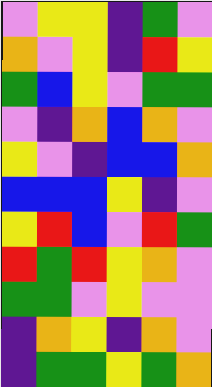[["violet", "yellow", "yellow", "indigo", "green", "violet"], ["orange", "violet", "yellow", "indigo", "red", "yellow"], ["green", "blue", "yellow", "violet", "green", "green"], ["violet", "indigo", "orange", "blue", "orange", "violet"], ["yellow", "violet", "indigo", "blue", "blue", "orange"], ["blue", "blue", "blue", "yellow", "indigo", "violet"], ["yellow", "red", "blue", "violet", "red", "green"], ["red", "green", "red", "yellow", "orange", "violet"], ["green", "green", "violet", "yellow", "violet", "violet"], ["indigo", "orange", "yellow", "indigo", "orange", "violet"], ["indigo", "green", "green", "yellow", "green", "orange"]]